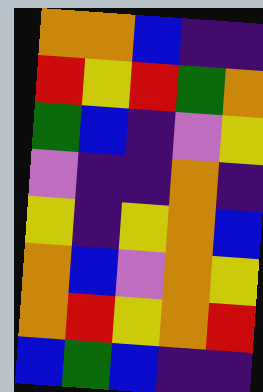[["orange", "orange", "blue", "indigo", "indigo"], ["red", "yellow", "red", "green", "orange"], ["green", "blue", "indigo", "violet", "yellow"], ["violet", "indigo", "indigo", "orange", "indigo"], ["yellow", "indigo", "yellow", "orange", "blue"], ["orange", "blue", "violet", "orange", "yellow"], ["orange", "red", "yellow", "orange", "red"], ["blue", "green", "blue", "indigo", "indigo"]]